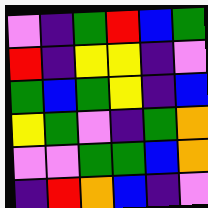[["violet", "indigo", "green", "red", "blue", "green"], ["red", "indigo", "yellow", "yellow", "indigo", "violet"], ["green", "blue", "green", "yellow", "indigo", "blue"], ["yellow", "green", "violet", "indigo", "green", "orange"], ["violet", "violet", "green", "green", "blue", "orange"], ["indigo", "red", "orange", "blue", "indigo", "violet"]]